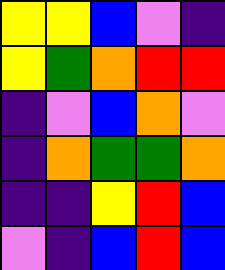[["yellow", "yellow", "blue", "violet", "indigo"], ["yellow", "green", "orange", "red", "red"], ["indigo", "violet", "blue", "orange", "violet"], ["indigo", "orange", "green", "green", "orange"], ["indigo", "indigo", "yellow", "red", "blue"], ["violet", "indigo", "blue", "red", "blue"]]